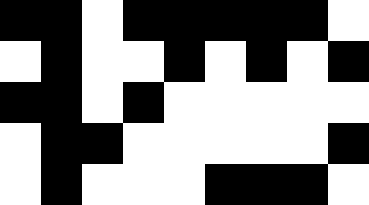[["black", "black", "white", "black", "black", "black", "black", "black", "white"], ["white", "black", "white", "white", "black", "white", "black", "white", "black"], ["black", "black", "white", "black", "white", "white", "white", "white", "white"], ["white", "black", "black", "white", "white", "white", "white", "white", "black"], ["white", "black", "white", "white", "white", "black", "black", "black", "white"]]